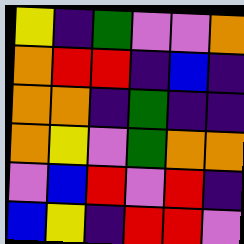[["yellow", "indigo", "green", "violet", "violet", "orange"], ["orange", "red", "red", "indigo", "blue", "indigo"], ["orange", "orange", "indigo", "green", "indigo", "indigo"], ["orange", "yellow", "violet", "green", "orange", "orange"], ["violet", "blue", "red", "violet", "red", "indigo"], ["blue", "yellow", "indigo", "red", "red", "violet"]]